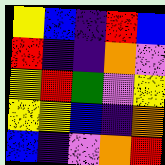[["yellow", "blue", "indigo", "red", "blue"], ["red", "indigo", "indigo", "orange", "violet"], ["yellow", "red", "green", "violet", "yellow"], ["yellow", "yellow", "blue", "indigo", "orange"], ["blue", "indigo", "violet", "orange", "red"]]